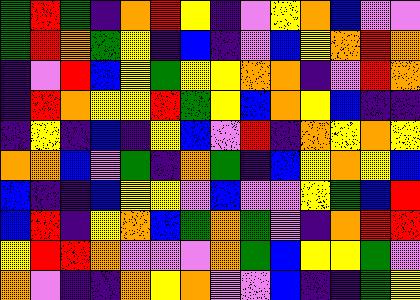[["green", "red", "green", "indigo", "orange", "red", "yellow", "indigo", "violet", "yellow", "orange", "blue", "violet", "violet"], ["green", "red", "orange", "green", "yellow", "indigo", "blue", "indigo", "violet", "blue", "yellow", "orange", "red", "orange"], ["indigo", "violet", "red", "blue", "yellow", "green", "yellow", "yellow", "orange", "orange", "indigo", "violet", "red", "orange"], ["indigo", "red", "orange", "yellow", "yellow", "red", "green", "yellow", "blue", "orange", "yellow", "blue", "indigo", "indigo"], ["indigo", "yellow", "indigo", "blue", "indigo", "yellow", "blue", "violet", "red", "indigo", "orange", "yellow", "orange", "yellow"], ["orange", "orange", "blue", "violet", "green", "indigo", "orange", "green", "indigo", "blue", "yellow", "orange", "yellow", "blue"], ["blue", "indigo", "indigo", "blue", "yellow", "yellow", "violet", "blue", "violet", "violet", "yellow", "green", "blue", "red"], ["blue", "red", "indigo", "yellow", "orange", "blue", "green", "orange", "green", "violet", "indigo", "orange", "red", "red"], ["yellow", "red", "red", "orange", "violet", "violet", "violet", "orange", "green", "blue", "yellow", "yellow", "green", "violet"], ["orange", "violet", "indigo", "indigo", "orange", "yellow", "orange", "violet", "violet", "blue", "indigo", "indigo", "green", "yellow"]]